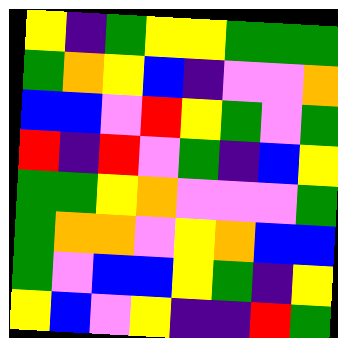[["yellow", "indigo", "green", "yellow", "yellow", "green", "green", "green"], ["green", "orange", "yellow", "blue", "indigo", "violet", "violet", "orange"], ["blue", "blue", "violet", "red", "yellow", "green", "violet", "green"], ["red", "indigo", "red", "violet", "green", "indigo", "blue", "yellow"], ["green", "green", "yellow", "orange", "violet", "violet", "violet", "green"], ["green", "orange", "orange", "violet", "yellow", "orange", "blue", "blue"], ["green", "violet", "blue", "blue", "yellow", "green", "indigo", "yellow"], ["yellow", "blue", "violet", "yellow", "indigo", "indigo", "red", "green"]]